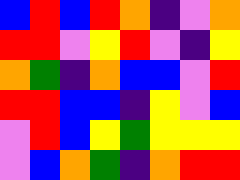[["blue", "red", "blue", "red", "orange", "indigo", "violet", "orange"], ["red", "red", "violet", "yellow", "red", "violet", "indigo", "yellow"], ["orange", "green", "indigo", "orange", "blue", "blue", "violet", "red"], ["red", "red", "blue", "blue", "indigo", "yellow", "violet", "blue"], ["violet", "red", "blue", "yellow", "green", "yellow", "yellow", "yellow"], ["violet", "blue", "orange", "green", "indigo", "orange", "red", "red"]]